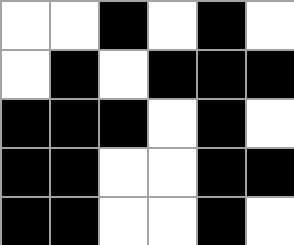[["white", "white", "black", "white", "black", "white"], ["white", "black", "white", "black", "black", "black"], ["black", "black", "black", "white", "black", "white"], ["black", "black", "white", "white", "black", "black"], ["black", "black", "white", "white", "black", "white"]]